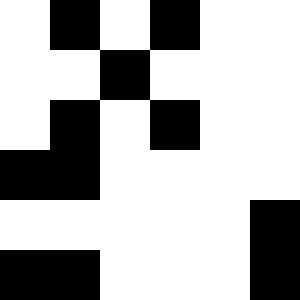[["white", "black", "white", "black", "white", "white"], ["white", "white", "black", "white", "white", "white"], ["white", "black", "white", "black", "white", "white"], ["black", "black", "white", "white", "white", "white"], ["white", "white", "white", "white", "white", "black"], ["black", "black", "white", "white", "white", "black"]]